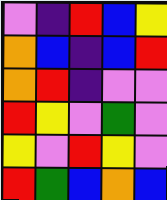[["violet", "indigo", "red", "blue", "yellow"], ["orange", "blue", "indigo", "blue", "red"], ["orange", "red", "indigo", "violet", "violet"], ["red", "yellow", "violet", "green", "violet"], ["yellow", "violet", "red", "yellow", "violet"], ["red", "green", "blue", "orange", "blue"]]